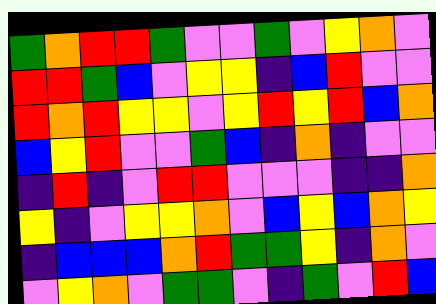[["green", "orange", "red", "red", "green", "violet", "violet", "green", "violet", "yellow", "orange", "violet"], ["red", "red", "green", "blue", "violet", "yellow", "yellow", "indigo", "blue", "red", "violet", "violet"], ["red", "orange", "red", "yellow", "yellow", "violet", "yellow", "red", "yellow", "red", "blue", "orange"], ["blue", "yellow", "red", "violet", "violet", "green", "blue", "indigo", "orange", "indigo", "violet", "violet"], ["indigo", "red", "indigo", "violet", "red", "red", "violet", "violet", "violet", "indigo", "indigo", "orange"], ["yellow", "indigo", "violet", "yellow", "yellow", "orange", "violet", "blue", "yellow", "blue", "orange", "yellow"], ["indigo", "blue", "blue", "blue", "orange", "red", "green", "green", "yellow", "indigo", "orange", "violet"], ["violet", "yellow", "orange", "violet", "green", "green", "violet", "indigo", "green", "violet", "red", "blue"]]